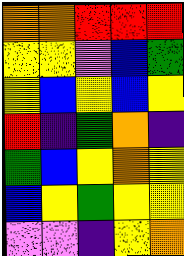[["orange", "orange", "red", "red", "red"], ["yellow", "yellow", "violet", "blue", "green"], ["yellow", "blue", "yellow", "blue", "yellow"], ["red", "indigo", "green", "orange", "indigo"], ["green", "blue", "yellow", "orange", "yellow"], ["blue", "yellow", "green", "yellow", "yellow"], ["violet", "violet", "indigo", "yellow", "orange"]]